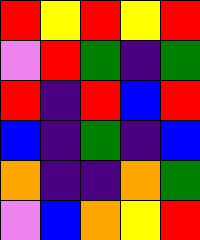[["red", "yellow", "red", "yellow", "red"], ["violet", "red", "green", "indigo", "green"], ["red", "indigo", "red", "blue", "red"], ["blue", "indigo", "green", "indigo", "blue"], ["orange", "indigo", "indigo", "orange", "green"], ["violet", "blue", "orange", "yellow", "red"]]